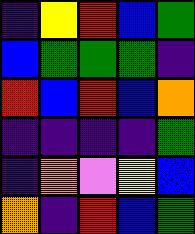[["indigo", "yellow", "red", "blue", "green"], ["blue", "green", "green", "green", "indigo"], ["red", "blue", "red", "blue", "orange"], ["indigo", "indigo", "indigo", "indigo", "green"], ["indigo", "orange", "violet", "yellow", "blue"], ["orange", "indigo", "red", "blue", "green"]]